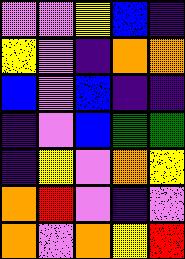[["violet", "violet", "yellow", "blue", "indigo"], ["yellow", "violet", "indigo", "orange", "orange"], ["blue", "violet", "blue", "indigo", "indigo"], ["indigo", "violet", "blue", "green", "green"], ["indigo", "yellow", "violet", "orange", "yellow"], ["orange", "red", "violet", "indigo", "violet"], ["orange", "violet", "orange", "yellow", "red"]]